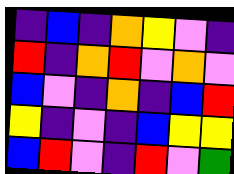[["indigo", "blue", "indigo", "orange", "yellow", "violet", "indigo"], ["red", "indigo", "orange", "red", "violet", "orange", "violet"], ["blue", "violet", "indigo", "orange", "indigo", "blue", "red"], ["yellow", "indigo", "violet", "indigo", "blue", "yellow", "yellow"], ["blue", "red", "violet", "indigo", "red", "violet", "green"]]